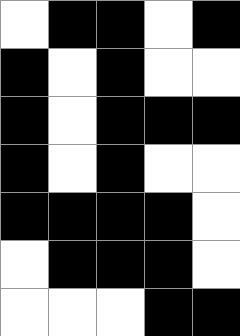[["white", "black", "black", "white", "black"], ["black", "white", "black", "white", "white"], ["black", "white", "black", "black", "black"], ["black", "white", "black", "white", "white"], ["black", "black", "black", "black", "white"], ["white", "black", "black", "black", "white"], ["white", "white", "white", "black", "black"]]